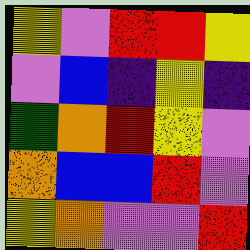[["yellow", "violet", "red", "red", "yellow"], ["violet", "blue", "indigo", "yellow", "indigo"], ["green", "orange", "red", "yellow", "violet"], ["orange", "blue", "blue", "red", "violet"], ["yellow", "orange", "violet", "violet", "red"]]